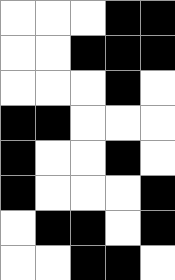[["white", "white", "white", "black", "black"], ["white", "white", "black", "black", "black"], ["white", "white", "white", "black", "white"], ["black", "black", "white", "white", "white"], ["black", "white", "white", "black", "white"], ["black", "white", "white", "white", "black"], ["white", "black", "black", "white", "black"], ["white", "white", "black", "black", "white"]]